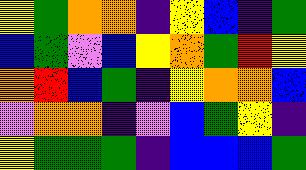[["yellow", "green", "orange", "orange", "indigo", "yellow", "blue", "indigo", "green"], ["blue", "green", "violet", "blue", "yellow", "orange", "green", "red", "yellow"], ["orange", "red", "blue", "green", "indigo", "yellow", "orange", "orange", "blue"], ["violet", "orange", "orange", "indigo", "violet", "blue", "green", "yellow", "indigo"], ["yellow", "green", "green", "green", "indigo", "blue", "blue", "blue", "green"]]